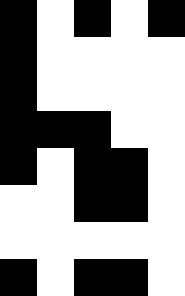[["black", "white", "black", "white", "black"], ["black", "white", "white", "white", "white"], ["black", "white", "white", "white", "white"], ["black", "black", "black", "white", "white"], ["black", "white", "black", "black", "white"], ["white", "white", "black", "black", "white"], ["white", "white", "white", "white", "white"], ["black", "white", "black", "black", "white"]]